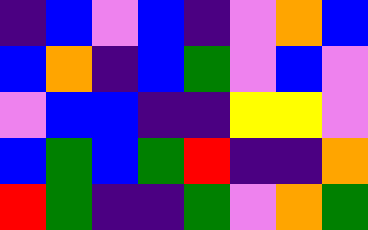[["indigo", "blue", "violet", "blue", "indigo", "violet", "orange", "blue"], ["blue", "orange", "indigo", "blue", "green", "violet", "blue", "violet"], ["violet", "blue", "blue", "indigo", "indigo", "yellow", "yellow", "violet"], ["blue", "green", "blue", "green", "red", "indigo", "indigo", "orange"], ["red", "green", "indigo", "indigo", "green", "violet", "orange", "green"]]